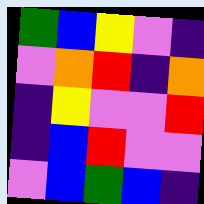[["green", "blue", "yellow", "violet", "indigo"], ["violet", "orange", "red", "indigo", "orange"], ["indigo", "yellow", "violet", "violet", "red"], ["indigo", "blue", "red", "violet", "violet"], ["violet", "blue", "green", "blue", "indigo"]]